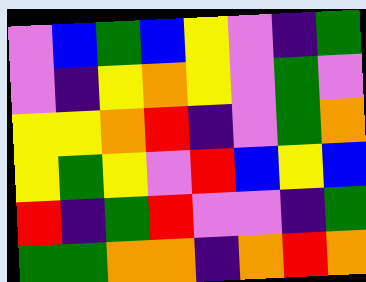[["violet", "blue", "green", "blue", "yellow", "violet", "indigo", "green"], ["violet", "indigo", "yellow", "orange", "yellow", "violet", "green", "violet"], ["yellow", "yellow", "orange", "red", "indigo", "violet", "green", "orange"], ["yellow", "green", "yellow", "violet", "red", "blue", "yellow", "blue"], ["red", "indigo", "green", "red", "violet", "violet", "indigo", "green"], ["green", "green", "orange", "orange", "indigo", "orange", "red", "orange"]]